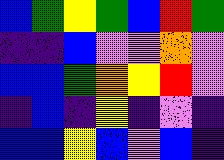[["blue", "green", "yellow", "green", "blue", "red", "green"], ["indigo", "indigo", "blue", "violet", "violet", "orange", "violet"], ["blue", "blue", "green", "orange", "yellow", "red", "violet"], ["indigo", "blue", "indigo", "yellow", "indigo", "violet", "indigo"], ["blue", "blue", "yellow", "blue", "violet", "blue", "indigo"]]